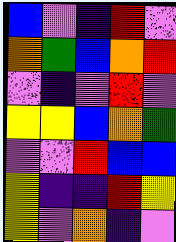[["blue", "violet", "indigo", "red", "violet"], ["orange", "green", "blue", "orange", "red"], ["violet", "indigo", "violet", "red", "violet"], ["yellow", "yellow", "blue", "orange", "green"], ["violet", "violet", "red", "blue", "blue"], ["yellow", "indigo", "indigo", "red", "yellow"], ["yellow", "violet", "orange", "indigo", "violet"]]